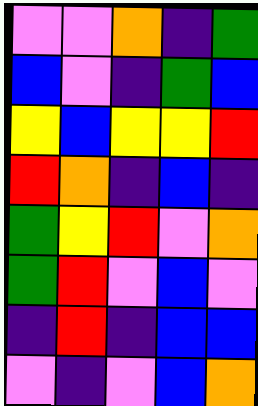[["violet", "violet", "orange", "indigo", "green"], ["blue", "violet", "indigo", "green", "blue"], ["yellow", "blue", "yellow", "yellow", "red"], ["red", "orange", "indigo", "blue", "indigo"], ["green", "yellow", "red", "violet", "orange"], ["green", "red", "violet", "blue", "violet"], ["indigo", "red", "indigo", "blue", "blue"], ["violet", "indigo", "violet", "blue", "orange"]]